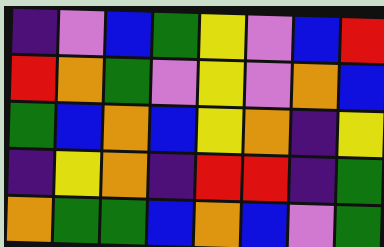[["indigo", "violet", "blue", "green", "yellow", "violet", "blue", "red"], ["red", "orange", "green", "violet", "yellow", "violet", "orange", "blue"], ["green", "blue", "orange", "blue", "yellow", "orange", "indigo", "yellow"], ["indigo", "yellow", "orange", "indigo", "red", "red", "indigo", "green"], ["orange", "green", "green", "blue", "orange", "blue", "violet", "green"]]